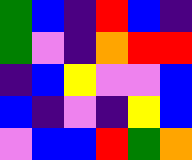[["green", "blue", "indigo", "red", "blue", "indigo"], ["green", "violet", "indigo", "orange", "red", "red"], ["indigo", "blue", "yellow", "violet", "violet", "blue"], ["blue", "indigo", "violet", "indigo", "yellow", "blue"], ["violet", "blue", "blue", "red", "green", "orange"]]